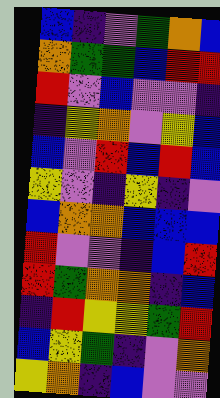[["blue", "indigo", "violet", "green", "orange", "blue"], ["orange", "green", "green", "blue", "red", "red"], ["red", "violet", "blue", "violet", "violet", "indigo"], ["indigo", "yellow", "orange", "violet", "yellow", "blue"], ["blue", "violet", "red", "blue", "red", "blue"], ["yellow", "violet", "indigo", "yellow", "indigo", "violet"], ["blue", "orange", "orange", "blue", "blue", "blue"], ["red", "violet", "violet", "indigo", "blue", "red"], ["red", "green", "orange", "orange", "indigo", "blue"], ["indigo", "red", "yellow", "yellow", "green", "red"], ["blue", "yellow", "green", "indigo", "violet", "orange"], ["yellow", "orange", "indigo", "blue", "violet", "violet"]]